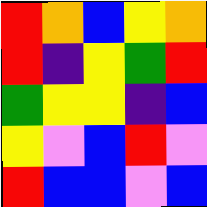[["red", "orange", "blue", "yellow", "orange"], ["red", "indigo", "yellow", "green", "red"], ["green", "yellow", "yellow", "indigo", "blue"], ["yellow", "violet", "blue", "red", "violet"], ["red", "blue", "blue", "violet", "blue"]]